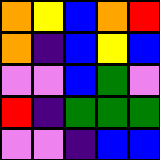[["orange", "yellow", "blue", "orange", "red"], ["orange", "indigo", "blue", "yellow", "blue"], ["violet", "violet", "blue", "green", "violet"], ["red", "indigo", "green", "green", "green"], ["violet", "violet", "indigo", "blue", "blue"]]